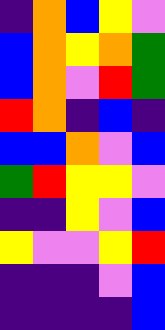[["indigo", "orange", "blue", "yellow", "violet"], ["blue", "orange", "yellow", "orange", "green"], ["blue", "orange", "violet", "red", "green"], ["red", "orange", "indigo", "blue", "indigo"], ["blue", "blue", "orange", "violet", "blue"], ["green", "red", "yellow", "yellow", "violet"], ["indigo", "indigo", "yellow", "violet", "blue"], ["yellow", "violet", "violet", "yellow", "red"], ["indigo", "indigo", "indigo", "violet", "blue"], ["indigo", "indigo", "indigo", "indigo", "blue"]]